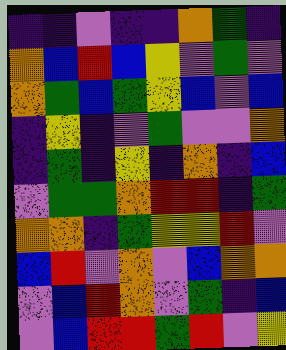[["indigo", "indigo", "violet", "indigo", "indigo", "orange", "green", "indigo"], ["orange", "blue", "red", "blue", "yellow", "violet", "green", "violet"], ["orange", "green", "blue", "green", "yellow", "blue", "violet", "blue"], ["indigo", "yellow", "indigo", "violet", "green", "violet", "violet", "orange"], ["indigo", "green", "indigo", "yellow", "indigo", "orange", "indigo", "blue"], ["violet", "green", "green", "orange", "red", "red", "indigo", "green"], ["orange", "orange", "indigo", "green", "yellow", "yellow", "red", "violet"], ["blue", "red", "violet", "orange", "violet", "blue", "orange", "orange"], ["violet", "blue", "red", "orange", "violet", "green", "indigo", "blue"], ["violet", "blue", "red", "red", "green", "red", "violet", "yellow"]]